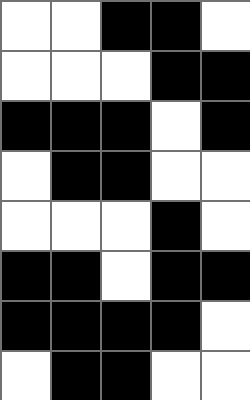[["white", "white", "black", "black", "white"], ["white", "white", "white", "black", "black"], ["black", "black", "black", "white", "black"], ["white", "black", "black", "white", "white"], ["white", "white", "white", "black", "white"], ["black", "black", "white", "black", "black"], ["black", "black", "black", "black", "white"], ["white", "black", "black", "white", "white"]]